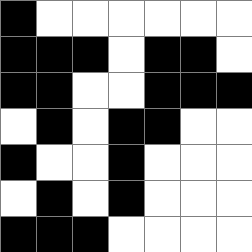[["black", "white", "white", "white", "white", "white", "white"], ["black", "black", "black", "white", "black", "black", "white"], ["black", "black", "white", "white", "black", "black", "black"], ["white", "black", "white", "black", "black", "white", "white"], ["black", "white", "white", "black", "white", "white", "white"], ["white", "black", "white", "black", "white", "white", "white"], ["black", "black", "black", "white", "white", "white", "white"]]